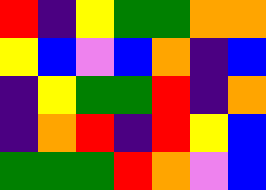[["red", "indigo", "yellow", "green", "green", "orange", "orange"], ["yellow", "blue", "violet", "blue", "orange", "indigo", "blue"], ["indigo", "yellow", "green", "green", "red", "indigo", "orange"], ["indigo", "orange", "red", "indigo", "red", "yellow", "blue"], ["green", "green", "green", "red", "orange", "violet", "blue"]]